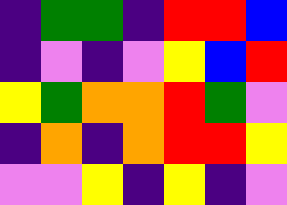[["indigo", "green", "green", "indigo", "red", "red", "blue"], ["indigo", "violet", "indigo", "violet", "yellow", "blue", "red"], ["yellow", "green", "orange", "orange", "red", "green", "violet"], ["indigo", "orange", "indigo", "orange", "red", "red", "yellow"], ["violet", "violet", "yellow", "indigo", "yellow", "indigo", "violet"]]